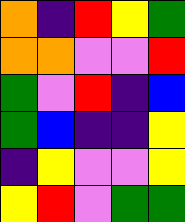[["orange", "indigo", "red", "yellow", "green"], ["orange", "orange", "violet", "violet", "red"], ["green", "violet", "red", "indigo", "blue"], ["green", "blue", "indigo", "indigo", "yellow"], ["indigo", "yellow", "violet", "violet", "yellow"], ["yellow", "red", "violet", "green", "green"]]